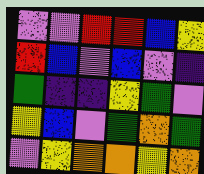[["violet", "violet", "red", "red", "blue", "yellow"], ["red", "blue", "violet", "blue", "violet", "indigo"], ["green", "indigo", "indigo", "yellow", "green", "violet"], ["yellow", "blue", "violet", "green", "orange", "green"], ["violet", "yellow", "orange", "orange", "yellow", "orange"]]